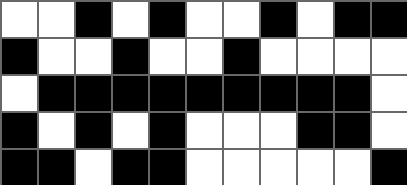[["white", "white", "black", "white", "black", "white", "white", "black", "white", "black", "black"], ["black", "white", "white", "black", "white", "white", "black", "white", "white", "white", "white"], ["white", "black", "black", "black", "black", "black", "black", "black", "black", "black", "white"], ["black", "white", "black", "white", "black", "white", "white", "white", "black", "black", "white"], ["black", "black", "white", "black", "black", "white", "white", "white", "white", "white", "black"]]